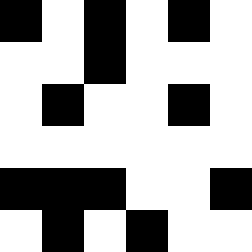[["black", "white", "black", "white", "black", "white"], ["white", "white", "black", "white", "white", "white"], ["white", "black", "white", "white", "black", "white"], ["white", "white", "white", "white", "white", "white"], ["black", "black", "black", "white", "white", "black"], ["white", "black", "white", "black", "white", "white"]]